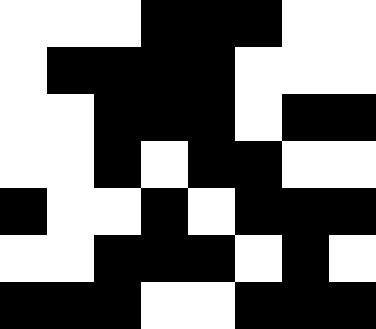[["white", "white", "white", "black", "black", "black", "white", "white"], ["white", "black", "black", "black", "black", "white", "white", "white"], ["white", "white", "black", "black", "black", "white", "black", "black"], ["white", "white", "black", "white", "black", "black", "white", "white"], ["black", "white", "white", "black", "white", "black", "black", "black"], ["white", "white", "black", "black", "black", "white", "black", "white"], ["black", "black", "black", "white", "white", "black", "black", "black"]]